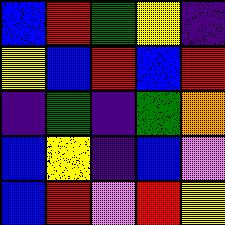[["blue", "red", "green", "yellow", "indigo"], ["yellow", "blue", "red", "blue", "red"], ["indigo", "green", "indigo", "green", "orange"], ["blue", "yellow", "indigo", "blue", "violet"], ["blue", "red", "violet", "red", "yellow"]]